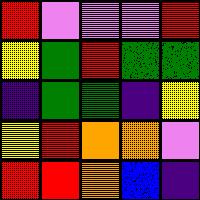[["red", "violet", "violet", "violet", "red"], ["yellow", "green", "red", "green", "green"], ["indigo", "green", "green", "indigo", "yellow"], ["yellow", "red", "orange", "orange", "violet"], ["red", "red", "orange", "blue", "indigo"]]